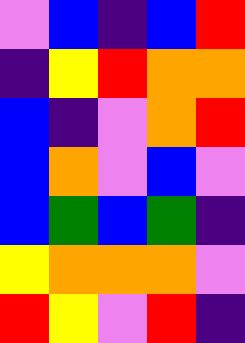[["violet", "blue", "indigo", "blue", "red"], ["indigo", "yellow", "red", "orange", "orange"], ["blue", "indigo", "violet", "orange", "red"], ["blue", "orange", "violet", "blue", "violet"], ["blue", "green", "blue", "green", "indigo"], ["yellow", "orange", "orange", "orange", "violet"], ["red", "yellow", "violet", "red", "indigo"]]